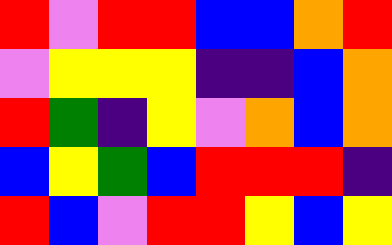[["red", "violet", "red", "red", "blue", "blue", "orange", "red"], ["violet", "yellow", "yellow", "yellow", "indigo", "indigo", "blue", "orange"], ["red", "green", "indigo", "yellow", "violet", "orange", "blue", "orange"], ["blue", "yellow", "green", "blue", "red", "red", "red", "indigo"], ["red", "blue", "violet", "red", "red", "yellow", "blue", "yellow"]]